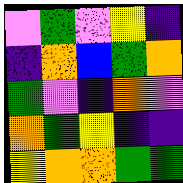[["violet", "green", "violet", "yellow", "indigo"], ["indigo", "orange", "blue", "green", "orange"], ["green", "violet", "indigo", "orange", "violet"], ["orange", "green", "yellow", "indigo", "indigo"], ["yellow", "orange", "orange", "green", "green"]]